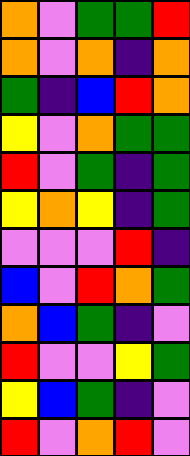[["orange", "violet", "green", "green", "red"], ["orange", "violet", "orange", "indigo", "orange"], ["green", "indigo", "blue", "red", "orange"], ["yellow", "violet", "orange", "green", "green"], ["red", "violet", "green", "indigo", "green"], ["yellow", "orange", "yellow", "indigo", "green"], ["violet", "violet", "violet", "red", "indigo"], ["blue", "violet", "red", "orange", "green"], ["orange", "blue", "green", "indigo", "violet"], ["red", "violet", "violet", "yellow", "green"], ["yellow", "blue", "green", "indigo", "violet"], ["red", "violet", "orange", "red", "violet"]]